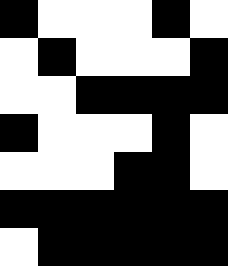[["black", "white", "white", "white", "black", "white"], ["white", "black", "white", "white", "white", "black"], ["white", "white", "black", "black", "black", "black"], ["black", "white", "white", "white", "black", "white"], ["white", "white", "white", "black", "black", "white"], ["black", "black", "black", "black", "black", "black"], ["white", "black", "black", "black", "black", "black"]]